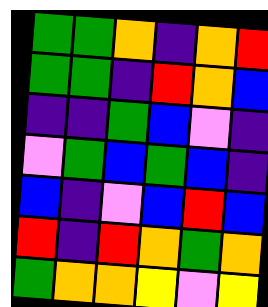[["green", "green", "orange", "indigo", "orange", "red"], ["green", "green", "indigo", "red", "orange", "blue"], ["indigo", "indigo", "green", "blue", "violet", "indigo"], ["violet", "green", "blue", "green", "blue", "indigo"], ["blue", "indigo", "violet", "blue", "red", "blue"], ["red", "indigo", "red", "orange", "green", "orange"], ["green", "orange", "orange", "yellow", "violet", "yellow"]]